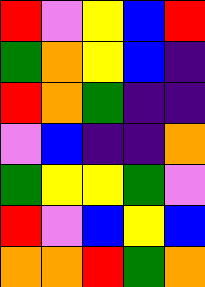[["red", "violet", "yellow", "blue", "red"], ["green", "orange", "yellow", "blue", "indigo"], ["red", "orange", "green", "indigo", "indigo"], ["violet", "blue", "indigo", "indigo", "orange"], ["green", "yellow", "yellow", "green", "violet"], ["red", "violet", "blue", "yellow", "blue"], ["orange", "orange", "red", "green", "orange"]]